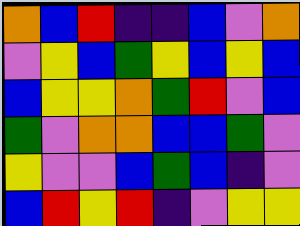[["orange", "blue", "red", "indigo", "indigo", "blue", "violet", "orange"], ["violet", "yellow", "blue", "green", "yellow", "blue", "yellow", "blue"], ["blue", "yellow", "yellow", "orange", "green", "red", "violet", "blue"], ["green", "violet", "orange", "orange", "blue", "blue", "green", "violet"], ["yellow", "violet", "violet", "blue", "green", "blue", "indigo", "violet"], ["blue", "red", "yellow", "red", "indigo", "violet", "yellow", "yellow"]]